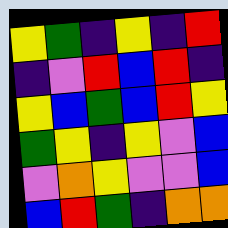[["yellow", "green", "indigo", "yellow", "indigo", "red"], ["indigo", "violet", "red", "blue", "red", "indigo"], ["yellow", "blue", "green", "blue", "red", "yellow"], ["green", "yellow", "indigo", "yellow", "violet", "blue"], ["violet", "orange", "yellow", "violet", "violet", "blue"], ["blue", "red", "green", "indigo", "orange", "orange"]]